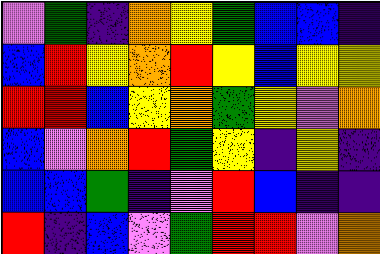[["violet", "green", "indigo", "orange", "yellow", "green", "blue", "blue", "indigo"], ["blue", "red", "yellow", "orange", "red", "yellow", "blue", "yellow", "yellow"], ["red", "red", "blue", "yellow", "orange", "green", "yellow", "violet", "orange"], ["blue", "violet", "orange", "red", "green", "yellow", "indigo", "yellow", "indigo"], ["blue", "blue", "green", "indigo", "violet", "red", "blue", "indigo", "indigo"], ["red", "indigo", "blue", "violet", "green", "red", "red", "violet", "orange"]]